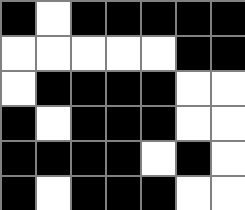[["black", "white", "black", "black", "black", "black", "black"], ["white", "white", "white", "white", "white", "black", "black"], ["white", "black", "black", "black", "black", "white", "white"], ["black", "white", "black", "black", "black", "white", "white"], ["black", "black", "black", "black", "white", "black", "white"], ["black", "white", "black", "black", "black", "white", "white"]]